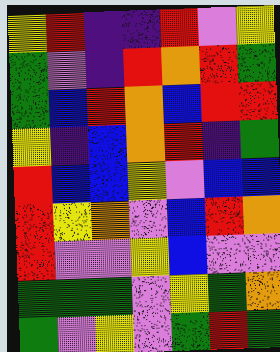[["yellow", "red", "indigo", "indigo", "red", "violet", "yellow"], ["green", "violet", "indigo", "red", "orange", "red", "green"], ["green", "blue", "red", "orange", "blue", "red", "red"], ["yellow", "indigo", "blue", "orange", "red", "indigo", "green"], ["red", "blue", "blue", "yellow", "violet", "blue", "blue"], ["red", "yellow", "orange", "violet", "blue", "red", "orange"], ["red", "violet", "violet", "yellow", "blue", "violet", "violet"], ["green", "green", "green", "violet", "yellow", "green", "orange"], ["green", "violet", "yellow", "violet", "green", "red", "green"]]